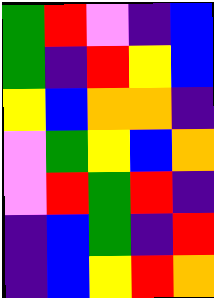[["green", "red", "violet", "indigo", "blue"], ["green", "indigo", "red", "yellow", "blue"], ["yellow", "blue", "orange", "orange", "indigo"], ["violet", "green", "yellow", "blue", "orange"], ["violet", "red", "green", "red", "indigo"], ["indigo", "blue", "green", "indigo", "red"], ["indigo", "blue", "yellow", "red", "orange"]]